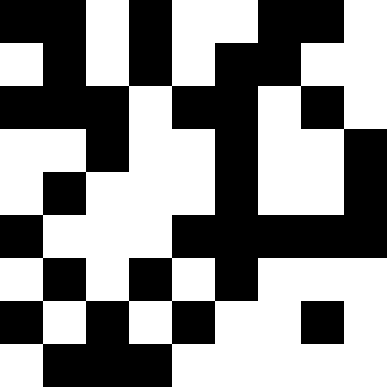[["black", "black", "white", "black", "white", "white", "black", "black", "white"], ["white", "black", "white", "black", "white", "black", "black", "white", "white"], ["black", "black", "black", "white", "black", "black", "white", "black", "white"], ["white", "white", "black", "white", "white", "black", "white", "white", "black"], ["white", "black", "white", "white", "white", "black", "white", "white", "black"], ["black", "white", "white", "white", "black", "black", "black", "black", "black"], ["white", "black", "white", "black", "white", "black", "white", "white", "white"], ["black", "white", "black", "white", "black", "white", "white", "black", "white"], ["white", "black", "black", "black", "white", "white", "white", "white", "white"]]